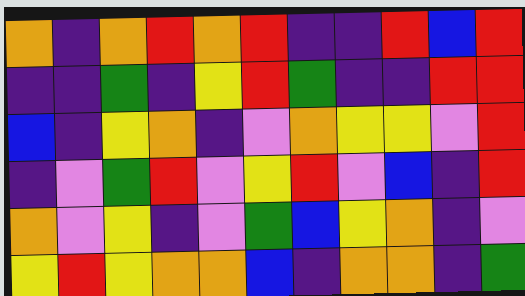[["orange", "indigo", "orange", "red", "orange", "red", "indigo", "indigo", "red", "blue", "red"], ["indigo", "indigo", "green", "indigo", "yellow", "red", "green", "indigo", "indigo", "red", "red"], ["blue", "indigo", "yellow", "orange", "indigo", "violet", "orange", "yellow", "yellow", "violet", "red"], ["indigo", "violet", "green", "red", "violet", "yellow", "red", "violet", "blue", "indigo", "red"], ["orange", "violet", "yellow", "indigo", "violet", "green", "blue", "yellow", "orange", "indigo", "violet"], ["yellow", "red", "yellow", "orange", "orange", "blue", "indigo", "orange", "orange", "indigo", "green"]]